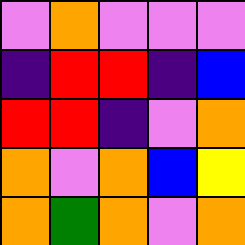[["violet", "orange", "violet", "violet", "violet"], ["indigo", "red", "red", "indigo", "blue"], ["red", "red", "indigo", "violet", "orange"], ["orange", "violet", "orange", "blue", "yellow"], ["orange", "green", "orange", "violet", "orange"]]